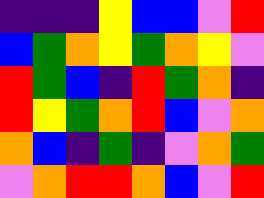[["indigo", "indigo", "indigo", "yellow", "blue", "blue", "violet", "red"], ["blue", "green", "orange", "yellow", "green", "orange", "yellow", "violet"], ["red", "green", "blue", "indigo", "red", "green", "orange", "indigo"], ["red", "yellow", "green", "orange", "red", "blue", "violet", "orange"], ["orange", "blue", "indigo", "green", "indigo", "violet", "orange", "green"], ["violet", "orange", "red", "red", "orange", "blue", "violet", "red"]]